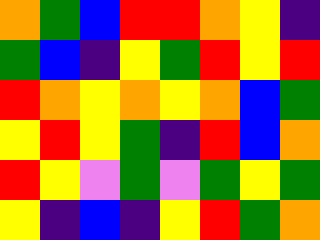[["orange", "green", "blue", "red", "red", "orange", "yellow", "indigo"], ["green", "blue", "indigo", "yellow", "green", "red", "yellow", "red"], ["red", "orange", "yellow", "orange", "yellow", "orange", "blue", "green"], ["yellow", "red", "yellow", "green", "indigo", "red", "blue", "orange"], ["red", "yellow", "violet", "green", "violet", "green", "yellow", "green"], ["yellow", "indigo", "blue", "indigo", "yellow", "red", "green", "orange"]]